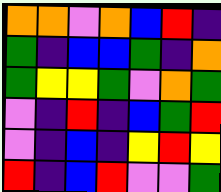[["orange", "orange", "violet", "orange", "blue", "red", "indigo"], ["green", "indigo", "blue", "blue", "green", "indigo", "orange"], ["green", "yellow", "yellow", "green", "violet", "orange", "green"], ["violet", "indigo", "red", "indigo", "blue", "green", "red"], ["violet", "indigo", "blue", "indigo", "yellow", "red", "yellow"], ["red", "indigo", "blue", "red", "violet", "violet", "green"]]